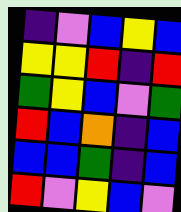[["indigo", "violet", "blue", "yellow", "blue"], ["yellow", "yellow", "red", "indigo", "red"], ["green", "yellow", "blue", "violet", "green"], ["red", "blue", "orange", "indigo", "blue"], ["blue", "blue", "green", "indigo", "blue"], ["red", "violet", "yellow", "blue", "violet"]]